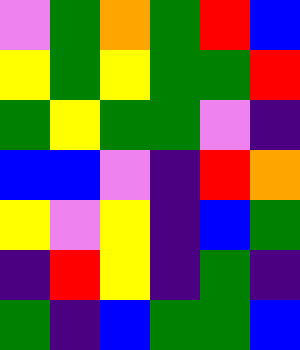[["violet", "green", "orange", "green", "red", "blue"], ["yellow", "green", "yellow", "green", "green", "red"], ["green", "yellow", "green", "green", "violet", "indigo"], ["blue", "blue", "violet", "indigo", "red", "orange"], ["yellow", "violet", "yellow", "indigo", "blue", "green"], ["indigo", "red", "yellow", "indigo", "green", "indigo"], ["green", "indigo", "blue", "green", "green", "blue"]]